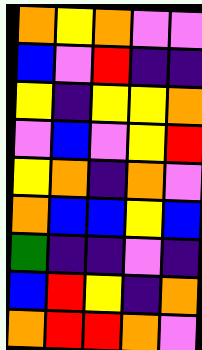[["orange", "yellow", "orange", "violet", "violet"], ["blue", "violet", "red", "indigo", "indigo"], ["yellow", "indigo", "yellow", "yellow", "orange"], ["violet", "blue", "violet", "yellow", "red"], ["yellow", "orange", "indigo", "orange", "violet"], ["orange", "blue", "blue", "yellow", "blue"], ["green", "indigo", "indigo", "violet", "indigo"], ["blue", "red", "yellow", "indigo", "orange"], ["orange", "red", "red", "orange", "violet"]]